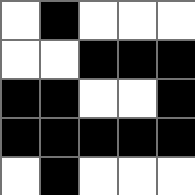[["white", "black", "white", "white", "white"], ["white", "white", "black", "black", "black"], ["black", "black", "white", "white", "black"], ["black", "black", "black", "black", "black"], ["white", "black", "white", "white", "white"]]